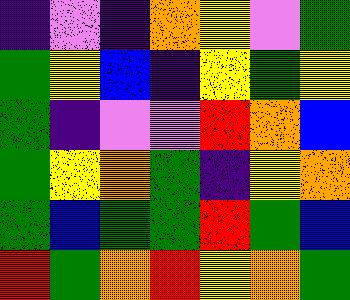[["indigo", "violet", "indigo", "orange", "yellow", "violet", "green"], ["green", "yellow", "blue", "indigo", "yellow", "green", "yellow"], ["green", "indigo", "violet", "violet", "red", "orange", "blue"], ["green", "yellow", "orange", "green", "indigo", "yellow", "orange"], ["green", "blue", "green", "green", "red", "green", "blue"], ["red", "green", "orange", "red", "yellow", "orange", "green"]]